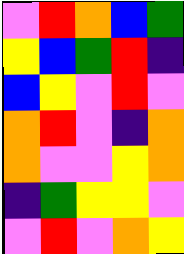[["violet", "red", "orange", "blue", "green"], ["yellow", "blue", "green", "red", "indigo"], ["blue", "yellow", "violet", "red", "violet"], ["orange", "red", "violet", "indigo", "orange"], ["orange", "violet", "violet", "yellow", "orange"], ["indigo", "green", "yellow", "yellow", "violet"], ["violet", "red", "violet", "orange", "yellow"]]